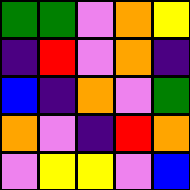[["green", "green", "violet", "orange", "yellow"], ["indigo", "red", "violet", "orange", "indigo"], ["blue", "indigo", "orange", "violet", "green"], ["orange", "violet", "indigo", "red", "orange"], ["violet", "yellow", "yellow", "violet", "blue"]]